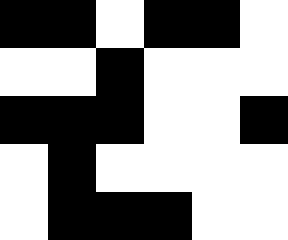[["black", "black", "white", "black", "black", "white"], ["white", "white", "black", "white", "white", "white"], ["black", "black", "black", "white", "white", "black"], ["white", "black", "white", "white", "white", "white"], ["white", "black", "black", "black", "white", "white"]]